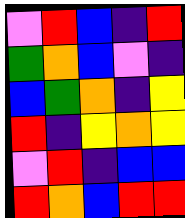[["violet", "red", "blue", "indigo", "red"], ["green", "orange", "blue", "violet", "indigo"], ["blue", "green", "orange", "indigo", "yellow"], ["red", "indigo", "yellow", "orange", "yellow"], ["violet", "red", "indigo", "blue", "blue"], ["red", "orange", "blue", "red", "red"]]